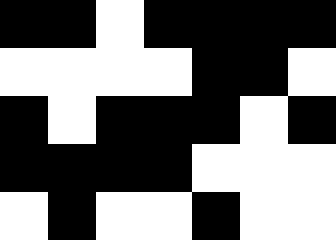[["black", "black", "white", "black", "black", "black", "black"], ["white", "white", "white", "white", "black", "black", "white"], ["black", "white", "black", "black", "black", "white", "black"], ["black", "black", "black", "black", "white", "white", "white"], ["white", "black", "white", "white", "black", "white", "white"]]